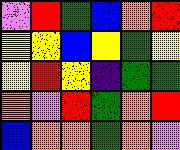[["violet", "red", "green", "blue", "orange", "red"], ["yellow", "yellow", "blue", "yellow", "green", "yellow"], ["yellow", "red", "yellow", "indigo", "green", "green"], ["orange", "violet", "red", "green", "orange", "red"], ["blue", "orange", "orange", "green", "orange", "violet"]]